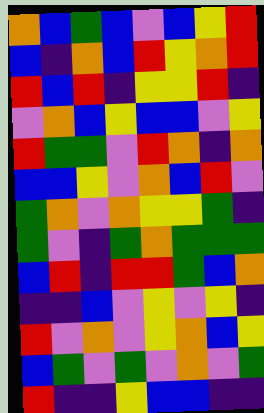[["orange", "blue", "green", "blue", "violet", "blue", "yellow", "red"], ["blue", "indigo", "orange", "blue", "red", "yellow", "orange", "red"], ["red", "blue", "red", "indigo", "yellow", "yellow", "red", "indigo"], ["violet", "orange", "blue", "yellow", "blue", "blue", "violet", "yellow"], ["red", "green", "green", "violet", "red", "orange", "indigo", "orange"], ["blue", "blue", "yellow", "violet", "orange", "blue", "red", "violet"], ["green", "orange", "violet", "orange", "yellow", "yellow", "green", "indigo"], ["green", "violet", "indigo", "green", "orange", "green", "green", "green"], ["blue", "red", "indigo", "red", "red", "green", "blue", "orange"], ["indigo", "indigo", "blue", "violet", "yellow", "violet", "yellow", "indigo"], ["red", "violet", "orange", "violet", "yellow", "orange", "blue", "yellow"], ["blue", "green", "violet", "green", "violet", "orange", "violet", "green"], ["red", "indigo", "indigo", "yellow", "blue", "blue", "indigo", "indigo"]]